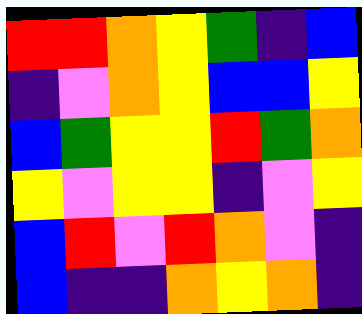[["red", "red", "orange", "yellow", "green", "indigo", "blue"], ["indigo", "violet", "orange", "yellow", "blue", "blue", "yellow"], ["blue", "green", "yellow", "yellow", "red", "green", "orange"], ["yellow", "violet", "yellow", "yellow", "indigo", "violet", "yellow"], ["blue", "red", "violet", "red", "orange", "violet", "indigo"], ["blue", "indigo", "indigo", "orange", "yellow", "orange", "indigo"]]